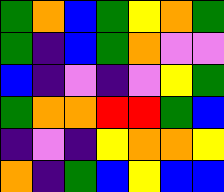[["green", "orange", "blue", "green", "yellow", "orange", "green"], ["green", "indigo", "blue", "green", "orange", "violet", "violet"], ["blue", "indigo", "violet", "indigo", "violet", "yellow", "green"], ["green", "orange", "orange", "red", "red", "green", "blue"], ["indigo", "violet", "indigo", "yellow", "orange", "orange", "yellow"], ["orange", "indigo", "green", "blue", "yellow", "blue", "blue"]]